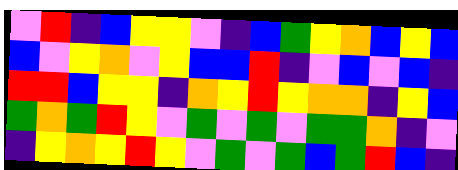[["violet", "red", "indigo", "blue", "yellow", "yellow", "violet", "indigo", "blue", "green", "yellow", "orange", "blue", "yellow", "blue"], ["blue", "violet", "yellow", "orange", "violet", "yellow", "blue", "blue", "red", "indigo", "violet", "blue", "violet", "blue", "indigo"], ["red", "red", "blue", "yellow", "yellow", "indigo", "orange", "yellow", "red", "yellow", "orange", "orange", "indigo", "yellow", "blue"], ["green", "orange", "green", "red", "yellow", "violet", "green", "violet", "green", "violet", "green", "green", "orange", "indigo", "violet"], ["indigo", "yellow", "orange", "yellow", "red", "yellow", "violet", "green", "violet", "green", "blue", "green", "red", "blue", "indigo"]]